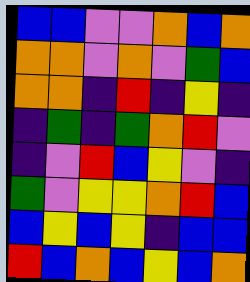[["blue", "blue", "violet", "violet", "orange", "blue", "orange"], ["orange", "orange", "violet", "orange", "violet", "green", "blue"], ["orange", "orange", "indigo", "red", "indigo", "yellow", "indigo"], ["indigo", "green", "indigo", "green", "orange", "red", "violet"], ["indigo", "violet", "red", "blue", "yellow", "violet", "indigo"], ["green", "violet", "yellow", "yellow", "orange", "red", "blue"], ["blue", "yellow", "blue", "yellow", "indigo", "blue", "blue"], ["red", "blue", "orange", "blue", "yellow", "blue", "orange"]]